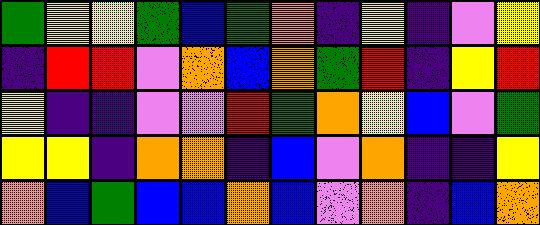[["green", "yellow", "yellow", "green", "blue", "green", "orange", "indigo", "yellow", "indigo", "violet", "yellow"], ["indigo", "red", "red", "violet", "orange", "blue", "orange", "green", "red", "indigo", "yellow", "red"], ["yellow", "indigo", "indigo", "violet", "violet", "red", "green", "orange", "yellow", "blue", "violet", "green"], ["yellow", "yellow", "indigo", "orange", "orange", "indigo", "blue", "violet", "orange", "indigo", "indigo", "yellow"], ["orange", "blue", "green", "blue", "blue", "orange", "blue", "violet", "orange", "indigo", "blue", "orange"]]